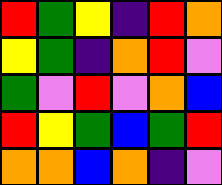[["red", "green", "yellow", "indigo", "red", "orange"], ["yellow", "green", "indigo", "orange", "red", "violet"], ["green", "violet", "red", "violet", "orange", "blue"], ["red", "yellow", "green", "blue", "green", "red"], ["orange", "orange", "blue", "orange", "indigo", "violet"]]